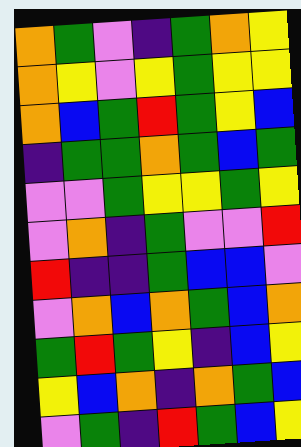[["orange", "green", "violet", "indigo", "green", "orange", "yellow"], ["orange", "yellow", "violet", "yellow", "green", "yellow", "yellow"], ["orange", "blue", "green", "red", "green", "yellow", "blue"], ["indigo", "green", "green", "orange", "green", "blue", "green"], ["violet", "violet", "green", "yellow", "yellow", "green", "yellow"], ["violet", "orange", "indigo", "green", "violet", "violet", "red"], ["red", "indigo", "indigo", "green", "blue", "blue", "violet"], ["violet", "orange", "blue", "orange", "green", "blue", "orange"], ["green", "red", "green", "yellow", "indigo", "blue", "yellow"], ["yellow", "blue", "orange", "indigo", "orange", "green", "blue"], ["violet", "green", "indigo", "red", "green", "blue", "yellow"]]